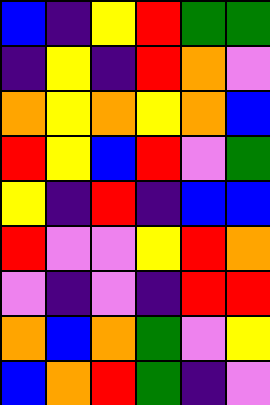[["blue", "indigo", "yellow", "red", "green", "green"], ["indigo", "yellow", "indigo", "red", "orange", "violet"], ["orange", "yellow", "orange", "yellow", "orange", "blue"], ["red", "yellow", "blue", "red", "violet", "green"], ["yellow", "indigo", "red", "indigo", "blue", "blue"], ["red", "violet", "violet", "yellow", "red", "orange"], ["violet", "indigo", "violet", "indigo", "red", "red"], ["orange", "blue", "orange", "green", "violet", "yellow"], ["blue", "orange", "red", "green", "indigo", "violet"]]